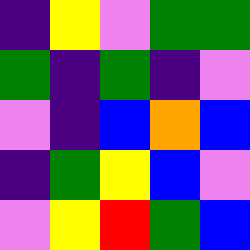[["indigo", "yellow", "violet", "green", "green"], ["green", "indigo", "green", "indigo", "violet"], ["violet", "indigo", "blue", "orange", "blue"], ["indigo", "green", "yellow", "blue", "violet"], ["violet", "yellow", "red", "green", "blue"]]